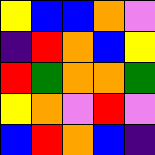[["yellow", "blue", "blue", "orange", "violet"], ["indigo", "red", "orange", "blue", "yellow"], ["red", "green", "orange", "orange", "green"], ["yellow", "orange", "violet", "red", "violet"], ["blue", "red", "orange", "blue", "indigo"]]